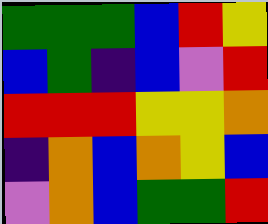[["green", "green", "green", "blue", "red", "yellow"], ["blue", "green", "indigo", "blue", "violet", "red"], ["red", "red", "red", "yellow", "yellow", "orange"], ["indigo", "orange", "blue", "orange", "yellow", "blue"], ["violet", "orange", "blue", "green", "green", "red"]]